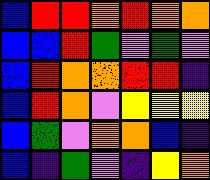[["blue", "red", "red", "orange", "red", "orange", "orange"], ["blue", "blue", "red", "green", "violet", "green", "violet"], ["blue", "red", "orange", "orange", "red", "red", "indigo"], ["blue", "red", "orange", "violet", "yellow", "yellow", "yellow"], ["blue", "green", "violet", "orange", "orange", "blue", "indigo"], ["blue", "indigo", "green", "violet", "indigo", "yellow", "orange"]]